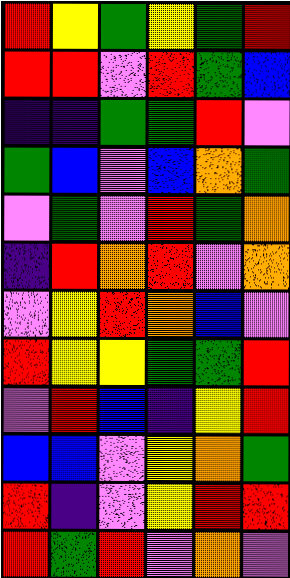[["red", "yellow", "green", "yellow", "green", "red"], ["red", "red", "violet", "red", "green", "blue"], ["indigo", "indigo", "green", "green", "red", "violet"], ["green", "blue", "violet", "blue", "orange", "green"], ["violet", "green", "violet", "red", "green", "orange"], ["indigo", "red", "orange", "red", "violet", "orange"], ["violet", "yellow", "red", "orange", "blue", "violet"], ["red", "yellow", "yellow", "green", "green", "red"], ["violet", "red", "blue", "indigo", "yellow", "red"], ["blue", "blue", "violet", "yellow", "orange", "green"], ["red", "indigo", "violet", "yellow", "red", "red"], ["red", "green", "red", "violet", "orange", "violet"]]